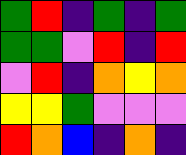[["green", "red", "indigo", "green", "indigo", "green"], ["green", "green", "violet", "red", "indigo", "red"], ["violet", "red", "indigo", "orange", "yellow", "orange"], ["yellow", "yellow", "green", "violet", "violet", "violet"], ["red", "orange", "blue", "indigo", "orange", "indigo"]]